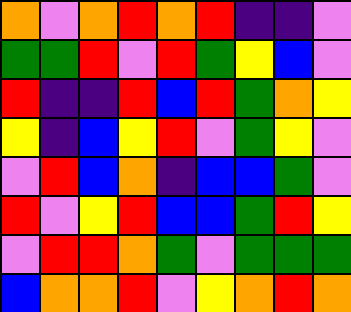[["orange", "violet", "orange", "red", "orange", "red", "indigo", "indigo", "violet"], ["green", "green", "red", "violet", "red", "green", "yellow", "blue", "violet"], ["red", "indigo", "indigo", "red", "blue", "red", "green", "orange", "yellow"], ["yellow", "indigo", "blue", "yellow", "red", "violet", "green", "yellow", "violet"], ["violet", "red", "blue", "orange", "indigo", "blue", "blue", "green", "violet"], ["red", "violet", "yellow", "red", "blue", "blue", "green", "red", "yellow"], ["violet", "red", "red", "orange", "green", "violet", "green", "green", "green"], ["blue", "orange", "orange", "red", "violet", "yellow", "orange", "red", "orange"]]